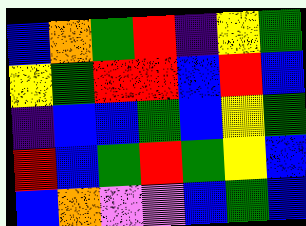[["blue", "orange", "green", "red", "indigo", "yellow", "green"], ["yellow", "green", "red", "red", "blue", "red", "blue"], ["indigo", "blue", "blue", "green", "blue", "yellow", "green"], ["red", "blue", "green", "red", "green", "yellow", "blue"], ["blue", "orange", "violet", "violet", "blue", "green", "blue"]]